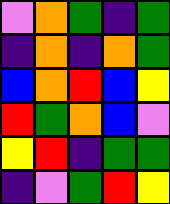[["violet", "orange", "green", "indigo", "green"], ["indigo", "orange", "indigo", "orange", "green"], ["blue", "orange", "red", "blue", "yellow"], ["red", "green", "orange", "blue", "violet"], ["yellow", "red", "indigo", "green", "green"], ["indigo", "violet", "green", "red", "yellow"]]